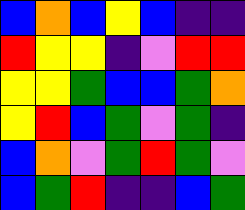[["blue", "orange", "blue", "yellow", "blue", "indigo", "indigo"], ["red", "yellow", "yellow", "indigo", "violet", "red", "red"], ["yellow", "yellow", "green", "blue", "blue", "green", "orange"], ["yellow", "red", "blue", "green", "violet", "green", "indigo"], ["blue", "orange", "violet", "green", "red", "green", "violet"], ["blue", "green", "red", "indigo", "indigo", "blue", "green"]]